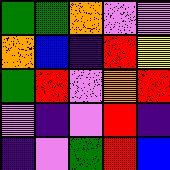[["green", "green", "orange", "violet", "violet"], ["orange", "blue", "indigo", "red", "yellow"], ["green", "red", "violet", "orange", "red"], ["violet", "indigo", "violet", "red", "indigo"], ["indigo", "violet", "green", "red", "blue"]]